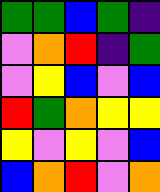[["green", "green", "blue", "green", "indigo"], ["violet", "orange", "red", "indigo", "green"], ["violet", "yellow", "blue", "violet", "blue"], ["red", "green", "orange", "yellow", "yellow"], ["yellow", "violet", "yellow", "violet", "blue"], ["blue", "orange", "red", "violet", "orange"]]